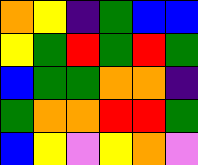[["orange", "yellow", "indigo", "green", "blue", "blue"], ["yellow", "green", "red", "green", "red", "green"], ["blue", "green", "green", "orange", "orange", "indigo"], ["green", "orange", "orange", "red", "red", "green"], ["blue", "yellow", "violet", "yellow", "orange", "violet"]]